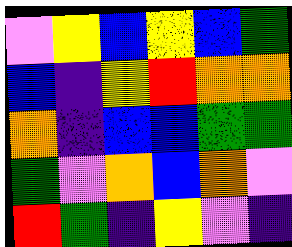[["violet", "yellow", "blue", "yellow", "blue", "green"], ["blue", "indigo", "yellow", "red", "orange", "orange"], ["orange", "indigo", "blue", "blue", "green", "green"], ["green", "violet", "orange", "blue", "orange", "violet"], ["red", "green", "indigo", "yellow", "violet", "indigo"]]